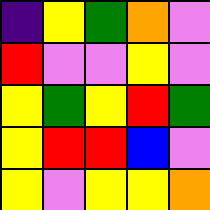[["indigo", "yellow", "green", "orange", "violet"], ["red", "violet", "violet", "yellow", "violet"], ["yellow", "green", "yellow", "red", "green"], ["yellow", "red", "red", "blue", "violet"], ["yellow", "violet", "yellow", "yellow", "orange"]]